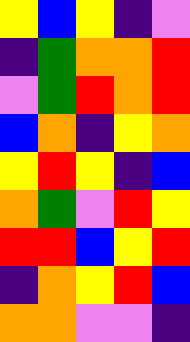[["yellow", "blue", "yellow", "indigo", "violet"], ["indigo", "green", "orange", "orange", "red"], ["violet", "green", "red", "orange", "red"], ["blue", "orange", "indigo", "yellow", "orange"], ["yellow", "red", "yellow", "indigo", "blue"], ["orange", "green", "violet", "red", "yellow"], ["red", "red", "blue", "yellow", "red"], ["indigo", "orange", "yellow", "red", "blue"], ["orange", "orange", "violet", "violet", "indigo"]]